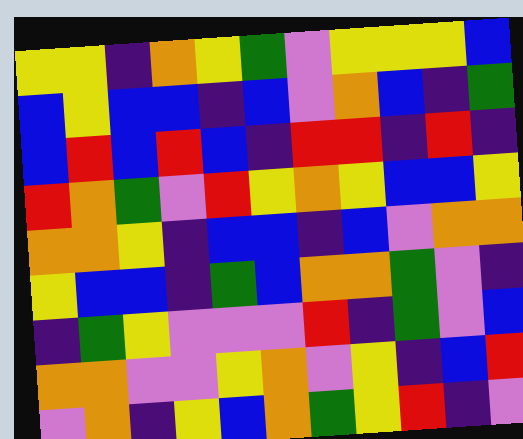[["yellow", "yellow", "indigo", "orange", "yellow", "green", "violet", "yellow", "yellow", "yellow", "blue"], ["blue", "yellow", "blue", "blue", "indigo", "blue", "violet", "orange", "blue", "indigo", "green"], ["blue", "red", "blue", "red", "blue", "indigo", "red", "red", "indigo", "red", "indigo"], ["red", "orange", "green", "violet", "red", "yellow", "orange", "yellow", "blue", "blue", "yellow"], ["orange", "orange", "yellow", "indigo", "blue", "blue", "indigo", "blue", "violet", "orange", "orange"], ["yellow", "blue", "blue", "indigo", "green", "blue", "orange", "orange", "green", "violet", "indigo"], ["indigo", "green", "yellow", "violet", "violet", "violet", "red", "indigo", "green", "violet", "blue"], ["orange", "orange", "violet", "violet", "yellow", "orange", "violet", "yellow", "indigo", "blue", "red"], ["violet", "orange", "indigo", "yellow", "blue", "orange", "green", "yellow", "red", "indigo", "violet"]]